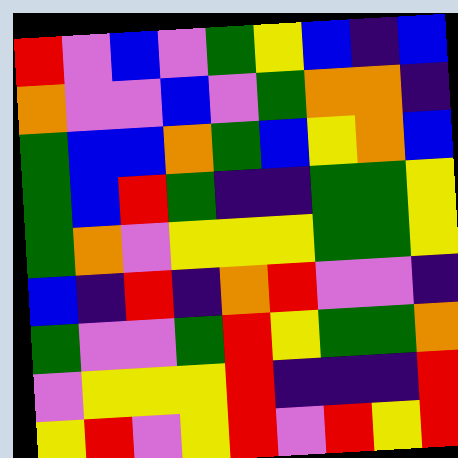[["red", "violet", "blue", "violet", "green", "yellow", "blue", "indigo", "blue"], ["orange", "violet", "violet", "blue", "violet", "green", "orange", "orange", "indigo"], ["green", "blue", "blue", "orange", "green", "blue", "yellow", "orange", "blue"], ["green", "blue", "red", "green", "indigo", "indigo", "green", "green", "yellow"], ["green", "orange", "violet", "yellow", "yellow", "yellow", "green", "green", "yellow"], ["blue", "indigo", "red", "indigo", "orange", "red", "violet", "violet", "indigo"], ["green", "violet", "violet", "green", "red", "yellow", "green", "green", "orange"], ["violet", "yellow", "yellow", "yellow", "red", "indigo", "indigo", "indigo", "red"], ["yellow", "red", "violet", "yellow", "red", "violet", "red", "yellow", "red"]]